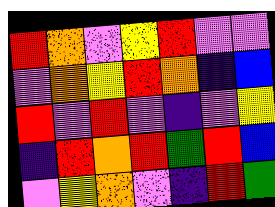[["red", "orange", "violet", "yellow", "red", "violet", "violet"], ["violet", "orange", "yellow", "red", "orange", "indigo", "blue"], ["red", "violet", "red", "violet", "indigo", "violet", "yellow"], ["indigo", "red", "orange", "red", "green", "red", "blue"], ["violet", "yellow", "orange", "violet", "indigo", "red", "green"]]